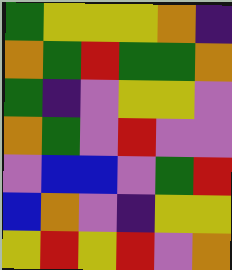[["green", "yellow", "yellow", "yellow", "orange", "indigo"], ["orange", "green", "red", "green", "green", "orange"], ["green", "indigo", "violet", "yellow", "yellow", "violet"], ["orange", "green", "violet", "red", "violet", "violet"], ["violet", "blue", "blue", "violet", "green", "red"], ["blue", "orange", "violet", "indigo", "yellow", "yellow"], ["yellow", "red", "yellow", "red", "violet", "orange"]]